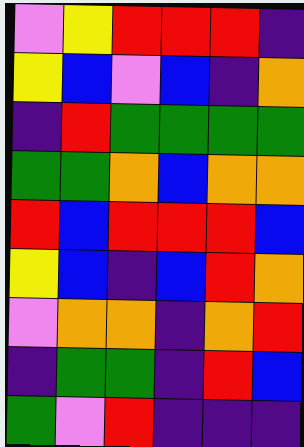[["violet", "yellow", "red", "red", "red", "indigo"], ["yellow", "blue", "violet", "blue", "indigo", "orange"], ["indigo", "red", "green", "green", "green", "green"], ["green", "green", "orange", "blue", "orange", "orange"], ["red", "blue", "red", "red", "red", "blue"], ["yellow", "blue", "indigo", "blue", "red", "orange"], ["violet", "orange", "orange", "indigo", "orange", "red"], ["indigo", "green", "green", "indigo", "red", "blue"], ["green", "violet", "red", "indigo", "indigo", "indigo"]]